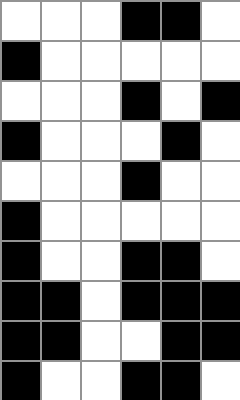[["white", "white", "white", "black", "black", "white"], ["black", "white", "white", "white", "white", "white"], ["white", "white", "white", "black", "white", "black"], ["black", "white", "white", "white", "black", "white"], ["white", "white", "white", "black", "white", "white"], ["black", "white", "white", "white", "white", "white"], ["black", "white", "white", "black", "black", "white"], ["black", "black", "white", "black", "black", "black"], ["black", "black", "white", "white", "black", "black"], ["black", "white", "white", "black", "black", "white"]]